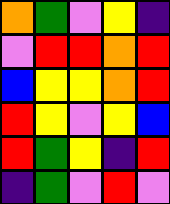[["orange", "green", "violet", "yellow", "indigo"], ["violet", "red", "red", "orange", "red"], ["blue", "yellow", "yellow", "orange", "red"], ["red", "yellow", "violet", "yellow", "blue"], ["red", "green", "yellow", "indigo", "red"], ["indigo", "green", "violet", "red", "violet"]]